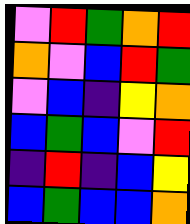[["violet", "red", "green", "orange", "red"], ["orange", "violet", "blue", "red", "green"], ["violet", "blue", "indigo", "yellow", "orange"], ["blue", "green", "blue", "violet", "red"], ["indigo", "red", "indigo", "blue", "yellow"], ["blue", "green", "blue", "blue", "orange"]]